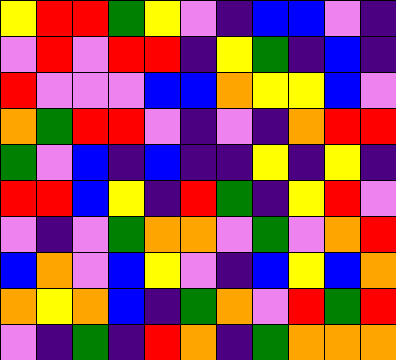[["yellow", "red", "red", "green", "yellow", "violet", "indigo", "blue", "blue", "violet", "indigo"], ["violet", "red", "violet", "red", "red", "indigo", "yellow", "green", "indigo", "blue", "indigo"], ["red", "violet", "violet", "violet", "blue", "blue", "orange", "yellow", "yellow", "blue", "violet"], ["orange", "green", "red", "red", "violet", "indigo", "violet", "indigo", "orange", "red", "red"], ["green", "violet", "blue", "indigo", "blue", "indigo", "indigo", "yellow", "indigo", "yellow", "indigo"], ["red", "red", "blue", "yellow", "indigo", "red", "green", "indigo", "yellow", "red", "violet"], ["violet", "indigo", "violet", "green", "orange", "orange", "violet", "green", "violet", "orange", "red"], ["blue", "orange", "violet", "blue", "yellow", "violet", "indigo", "blue", "yellow", "blue", "orange"], ["orange", "yellow", "orange", "blue", "indigo", "green", "orange", "violet", "red", "green", "red"], ["violet", "indigo", "green", "indigo", "red", "orange", "indigo", "green", "orange", "orange", "orange"]]